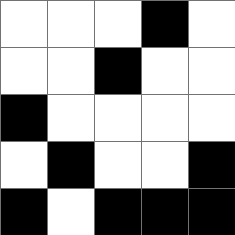[["white", "white", "white", "black", "white"], ["white", "white", "black", "white", "white"], ["black", "white", "white", "white", "white"], ["white", "black", "white", "white", "black"], ["black", "white", "black", "black", "black"]]